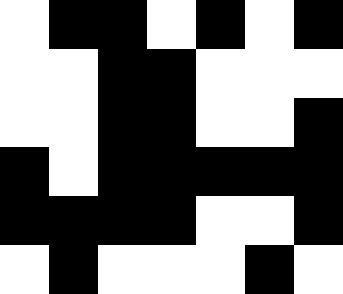[["white", "black", "black", "white", "black", "white", "black"], ["white", "white", "black", "black", "white", "white", "white"], ["white", "white", "black", "black", "white", "white", "black"], ["black", "white", "black", "black", "black", "black", "black"], ["black", "black", "black", "black", "white", "white", "black"], ["white", "black", "white", "white", "white", "black", "white"]]